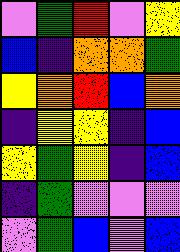[["violet", "green", "red", "violet", "yellow"], ["blue", "indigo", "orange", "orange", "green"], ["yellow", "orange", "red", "blue", "orange"], ["indigo", "yellow", "yellow", "indigo", "blue"], ["yellow", "green", "yellow", "indigo", "blue"], ["indigo", "green", "violet", "violet", "violet"], ["violet", "green", "blue", "violet", "blue"]]